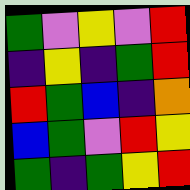[["green", "violet", "yellow", "violet", "red"], ["indigo", "yellow", "indigo", "green", "red"], ["red", "green", "blue", "indigo", "orange"], ["blue", "green", "violet", "red", "yellow"], ["green", "indigo", "green", "yellow", "red"]]